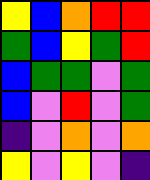[["yellow", "blue", "orange", "red", "red"], ["green", "blue", "yellow", "green", "red"], ["blue", "green", "green", "violet", "green"], ["blue", "violet", "red", "violet", "green"], ["indigo", "violet", "orange", "violet", "orange"], ["yellow", "violet", "yellow", "violet", "indigo"]]